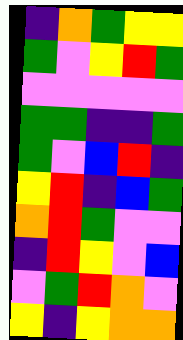[["indigo", "orange", "green", "yellow", "yellow"], ["green", "violet", "yellow", "red", "green"], ["violet", "violet", "violet", "violet", "violet"], ["green", "green", "indigo", "indigo", "green"], ["green", "violet", "blue", "red", "indigo"], ["yellow", "red", "indigo", "blue", "green"], ["orange", "red", "green", "violet", "violet"], ["indigo", "red", "yellow", "violet", "blue"], ["violet", "green", "red", "orange", "violet"], ["yellow", "indigo", "yellow", "orange", "orange"]]